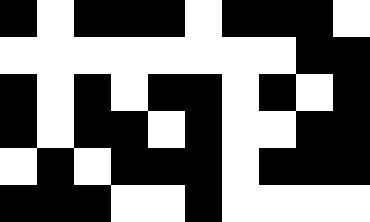[["black", "white", "black", "black", "black", "white", "black", "black", "black", "white"], ["white", "white", "white", "white", "white", "white", "white", "white", "black", "black"], ["black", "white", "black", "white", "black", "black", "white", "black", "white", "black"], ["black", "white", "black", "black", "white", "black", "white", "white", "black", "black"], ["white", "black", "white", "black", "black", "black", "white", "black", "black", "black"], ["black", "black", "black", "white", "white", "black", "white", "white", "white", "white"]]